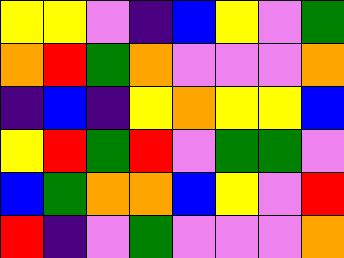[["yellow", "yellow", "violet", "indigo", "blue", "yellow", "violet", "green"], ["orange", "red", "green", "orange", "violet", "violet", "violet", "orange"], ["indigo", "blue", "indigo", "yellow", "orange", "yellow", "yellow", "blue"], ["yellow", "red", "green", "red", "violet", "green", "green", "violet"], ["blue", "green", "orange", "orange", "blue", "yellow", "violet", "red"], ["red", "indigo", "violet", "green", "violet", "violet", "violet", "orange"]]